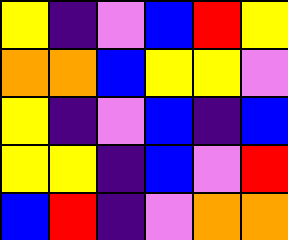[["yellow", "indigo", "violet", "blue", "red", "yellow"], ["orange", "orange", "blue", "yellow", "yellow", "violet"], ["yellow", "indigo", "violet", "blue", "indigo", "blue"], ["yellow", "yellow", "indigo", "blue", "violet", "red"], ["blue", "red", "indigo", "violet", "orange", "orange"]]